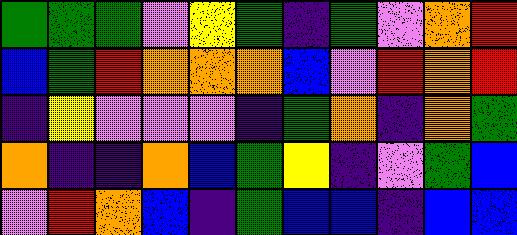[["green", "green", "green", "violet", "yellow", "green", "indigo", "green", "violet", "orange", "red"], ["blue", "green", "red", "orange", "orange", "orange", "blue", "violet", "red", "orange", "red"], ["indigo", "yellow", "violet", "violet", "violet", "indigo", "green", "orange", "indigo", "orange", "green"], ["orange", "indigo", "indigo", "orange", "blue", "green", "yellow", "indigo", "violet", "green", "blue"], ["violet", "red", "orange", "blue", "indigo", "green", "blue", "blue", "indigo", "blue", "blue"]]